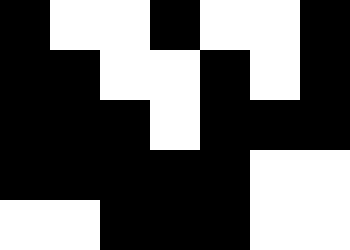[["black", "white", "white", "black", "white", "white", "black"], ["black", "black", "white", "white", "black", "white", "black"], ["black", "black", "black", "white", "black", "black", "black"], ["black", "black", "black", "black", "black", "white", "white"], ["white", "white", "black", "black", "black", "white", "white"]]